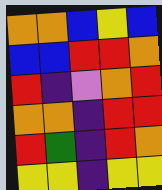[["orange", "orange", "blue", "yellow", "blue"], ["blue", "blue", "red", "red", "orange"], ["red", "indigo", "violet", "orange", "red"], ["orange", "orange", "indigo", "red", "red"], ["red", "green", "indigo", "red", "orange"], ["yellow", "yellow", "indigo", "yellow", "yellow"]]